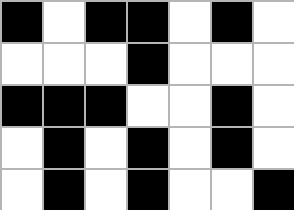[["black", "white", "black", "black", "white", "black", "white"], ["white", "white", "white", "black", "white", "white", "white"], ["black", "black", "black", "white", "white", "black", "white"], ["white", "black", "white", "black", "white", "black", "white"], ["white", "black", "white", "black", "white", "white", "black"]]